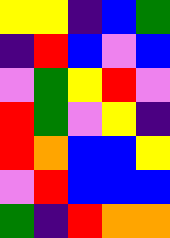[["yellow", "yellow", "indigo", "blue", "green"], ["indigo", "red", "blue", "violet", "blue"], ["violet", "green", "yellow", "red", "violet"], ["red", "green", "violet", "yellow", "indigo"], ["red", "orange", "blue", "blue", "yellow"], ["violet", "red", "blue", "blue", "blue"], ["green", "indigo", "red", "orange", "orange"]]